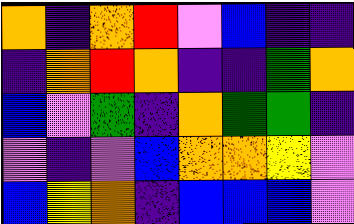[["orange", "indigo", "orange", "red", "violet", "blue", "indigo", "indigo"], ["indigo", "orange", "red", "orange", "indigo", "indigo", "green", "orange"], ["blue", "violet", "green", "indigo", "orange", "green", "green", "indigo"], ["violet", "indigo", "violet", "blue", "orange", "orange", "yellow", "violet"], ["blue", "yellow", "orange", "indigo", "blue", "blue", "blue", "violet"]]